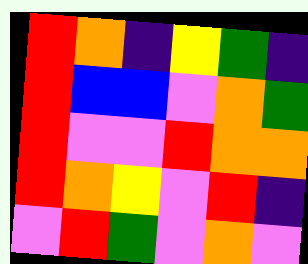[["red", "orange", "indigo", "yellow", "green", "indigo"], ["red", "blue", "blue", "violet", "orange", "green"], ["red", "violet", "violet", "red", "orange", "orange"], ["red", "orange", "yellow", "violet", "red", "indigo"], ["violet", "red", "green", "violet", "orange", "violet"]]